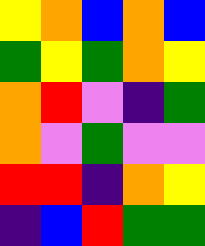[["yellow", "orange", "blue", "orange", "blue"], ["green", "yellow", "green", "orange", "yellow"], ["orange", "red", "violet", "indigo", "green"], ["orange", "violet", "green", "violet", "violet"], ["red", "red", "indigo", "orange", "yellow"], ["indigo", "blue", "red", "green", "green"]]